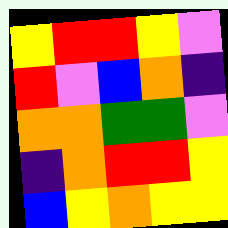[["yellow", "red", "red", "yellow", "violet"], ["red", "violet", "blue", "orange", "indigo"], ["orange", "orange", "green", "green", "violet"], ["indigo", "orange", "red", "red", "yellow"], ["blue", "yellow", "orange", "yellow", "yellow"]]